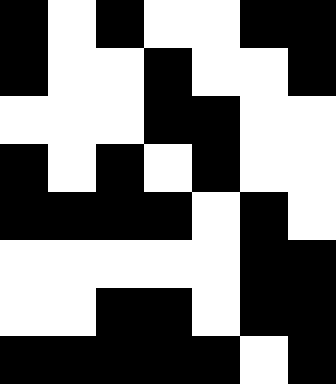[["black", "white", "black", "white", "white", "black", "black"], ["black", "white", "white", "black", "white", "white", "black"], ["white", "white", "white", "black", "black", "white", "white"], ["black", "white", "black", "white", "black", "white", "white"], ["black", "black", "black", "black", "white", "black", "white"], ["white", "white", "white", "white", "white", "black", "black"], ["white", "white", "black", "black", "white", "black", "black"], ["black", "black", "black", "black", "black", "white", "black"]]